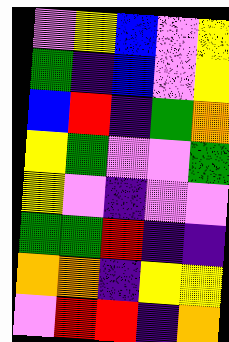[["violet", "yellow", "blue", "violet", "yellow"], ["green", "indigo", "blue", "violet", "yellow"], ["blue", "red", "indigo", "green", "orange"], ["yellow", "green", "violet", "violet", "green"], ["yellow", "violet", "indigo", "violet", "violet"], ["green", "green", "red", "indigo", "indigo"], ["orange", "orange", "indigo", "yellow", "yellow"], ["violet", "red", "red", "indigo", "orange"]]